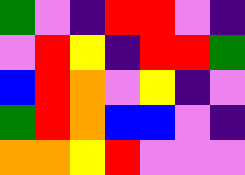[["green", "violet", "indigo", "red", "red", "violet", "indigo"], ["violet", "red", "yellow", "indigo", "red", "red", "green"], ["blue", "red", "orange", "violet", "yellow", "indigo", "violet"], ["green", "red", "orange", "blue", "blue", "violet", "indigo"], ["orange", "orange", "yellow", "red", "violet", "violet", "violet"]]